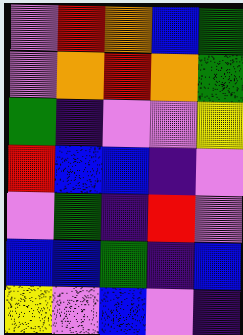[["violet", "red", "orange", "blue", "green"], ["violet", "orange", "red", "orange", "green"], ["green", "indigo", "violet", "violet", "yellow"], ["red", "blue", "blue", "indigo", "violet"], ["violet", "green", "indigo", "red", "violet"], ["blue", "blue", "green", "indigo", "blue"], ["yellow", "violet", "blue", "violet", "indigo"]]